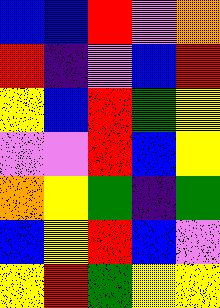[["blue", "blue", "red", "violet", "orange"], ["red", "indigo", "violet", "blue", "red"], ["yellow", "blue", "red", "green", "yellow"], ["violet", "violet", "red", "blue", "yellow"], ["orange", "yellow", "green", "indigo", "green"], ["blue", "yellow", "red", "blue", "violet"], ["yellow", "red", "green", "yellow", "yellow"]]